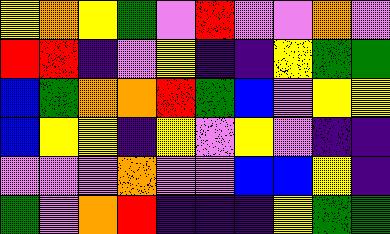[["yellow", "orange", "yellow", "green", "violet", "red", "violet", "violet", "orange", "violet"], ["red", "red", "indigo", "violet", "yellow", "indigo", "indigo", "yellow", "green", "green"], ["blue", "green", "orange", "orange", "red", "green", "blue", "violet", "yellow", "yellow"], ["blue", "yellow", "yellow", "indigo", "yellow", "violet", "yellow", "violet", "indigo", "indigo"], ["violet", "violet", "violet", "orange", "violet", "violet", "blue", "blue", "yellow", "indigo"], ["green", "violet", "orange", "red", "indigo", "indigo", "indigo", "yellow", "green", "green"]]